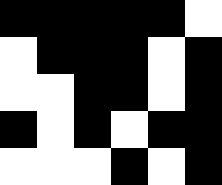[["black", "black", "black", "black", "black", "white"], ["white", "black", "black", "black", "white", "black"], ["white", "white", "black", "black", "white", "black"], ["black", "white", "black", "white", "black", "black"], ["white", "white", "white", "black", "white", "black"]]